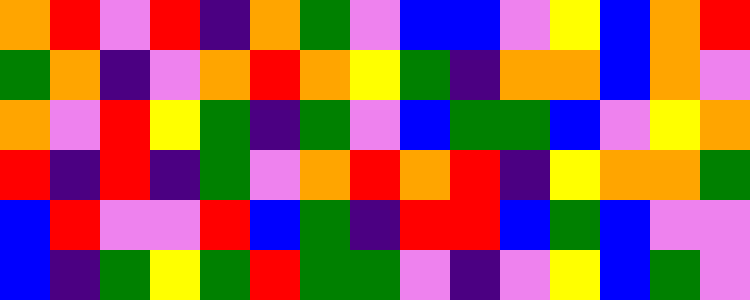[["orange", "red", "violet", "red", "indigo", "orange", "green", "violet", "blue", "blue", "violet", "yellow", "blue", "orange", "red"], ["green", "orange", "indigo", "violet", "orange", "red", "orange", "yellow", "green", "indigo", "orange", "orange", "blue", "orange", "violet"], ["orange", "violet", "red", "yellow", "green", "indigo", "green", "violet", "blue", "green", "green", "blue", "violet", "yellow", "orange"], ["red", "indigo", "red", "indigo", "green", "violet", "orange", "red", "orange", "red", "indigo", "yellow", "orange", "orange", "green"], ["blue", "red", "violet", "violet", "red", "blue", "green", "indigo", "red", "red", "blue", "green", "blue", "violet", "violet"], ["blue", "indigo", "green", "yellow", "green", "red", "green", "green", "violet", "indigo", "violet", "yellow", "blue", "green", "violet"]]